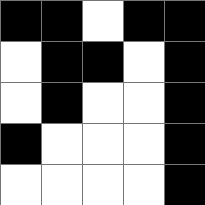[["black", "black", "white", "black", "black"], ["white", "black", "black", "white", "black"], ["white", "black", "white", "white", "black"], ["black", "white", "white", "white", "black"], ["white", "white", "white", "white", "black"]]